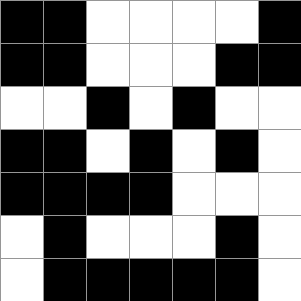[["black", "black", "white", "white", "white", "white", "black"], ["black", "black", "white", "white", "white", "black", "black"], ["white", "white", "black", "white", "black", "white", "white"], ["black", "black", "white", "black", "white", "black", "white"], ["black", "black", "black", "black", "white", "white", "white"], ["white", "black", "white", "white", "white", "black", "white"], ["white", "black", "black", "black", "black", "black", "white"]]